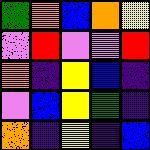[["green", "orange", "blue", "orange", "yellow"], ["violet", "red", "violet", "violet", "red"], ["orange", "indigo", "yellow", "blue", "indigo"], ["violet", "blue", "yellow", "green", "indigo"], ["orange", "indigo", "yellow", "indigo", "blue"]]